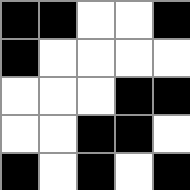[["black", "black", "white", "white", "black"], ["black", "white", "white", "white", "white"], ["white", "white", "white", "black", "black"], ["white", "white", "black", "black", "white"], ["black", "white", "black", "white", "black"]]